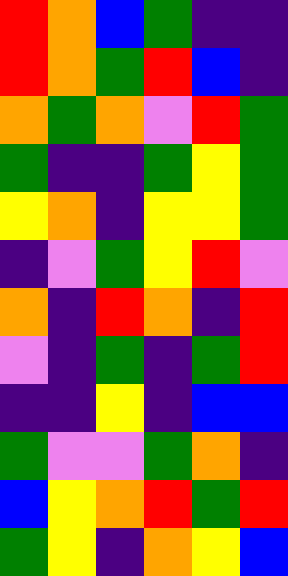[["red", "orange", "blue", "green", "indigo", "indigo"], ["red", "orange", "green", "red", "blue", "indigo"], ["orange", "green", "orange", "violet", "red", "green"], ["green", "indigo", "indigo", "green", "yellow", "green"], ["yellow", "orange", "indigo", "yellow", "yellow", "green"], ["indigo", "violet", "green", "yellow", "red", "violet"], ["orange", "indigo", "red", "orange", "indigo", "red"], ["violet", "indigo", "green", "indigo", "green", "red"], ["indigo", "indigo", "yellow", "indigo", "blue", "blue"], ["green", "violet", "violet", "green", "orange", "indigo"], ["blue", "yellow", "orange", "red", "green", "red"], ["green", "yellow", "indigo", "orange", "yellow", "blue"]]